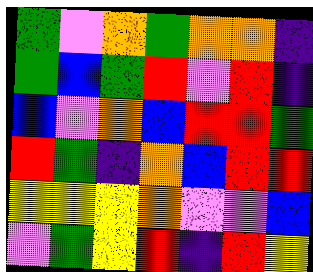[["green", "violet", "orange", "green", "orange", "orange", "indigo"], ["green", "blue", "green", "red", "violet", "red", "indigo"], ["blue", "violet", "orange", "blue", "red", "red", "green"], ["red", "green", "indigo", "orange", "blue", "red", "red"], ["yellow", "yellow", "yellow", "orange", "violet", "violet", "blue"], ["violet", "green", "yellow", "red", "indigo", "red", "yellow"]]